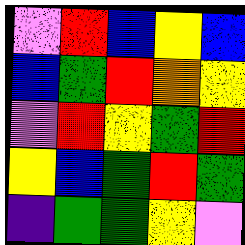[["violet", "red", "blue", "yellow", "blue"], ["blue", "green", "red", "orange", "yellow"], ["violet", "red", "yellow", "green", "red"], ["yellow", "blue", "green", "red", "green"], ["indigo", "green", "green", "yellow", "violet"]]